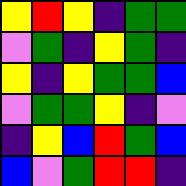[["yellow", "red", "yellow", "indigo", "green", "green"], ["violet", "green", "indigo", "yellow", "green", "indigo"], ["yellow", "indigo", "yellow", "green", "green", "blue"], ["violet", "green", "green", "yellow", "indigo", "violet"], ["indigo", "yellow", "blue", "red", "green", "blue"], ["blue", "violet", "green", "red", "red", "indigo"]]